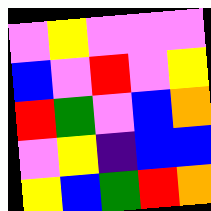[["violet", "yellow", "violet", "violet", "violet"], ["blue", "violet", "red", "violet", "yellow"], ["red", "green", "violet", "blue", "orange"], ["violet", "yellow", "indigo", "blue", "blue"], ["yellow", "blue", "green", "red", "orange"]]